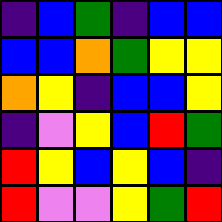[["indigo", "blue", "green", "indigo", "blue", "blue"], ["blue", "blue", "orange", "green", "yellow", "yellow"], ["orange", "yellow", "indigo", "blue", "blue", "yellow"], ["indigo", "violet", "yellow", "blue", "red", "green"], ["red", "yellow", "blue", "yellow", "blue", "indigo"], ["red", "violet", "violet", "yellow", "green", "red"]]